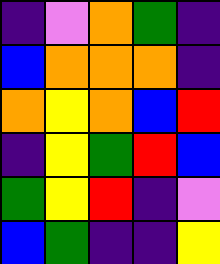[["indigo", "violet", "orange", "green", "indigo"], ["blue", "orange", "orange", "orange", "indigo"], ["orange", "yellow", "orange", "blue", "red"], ["indigo", "yellow", "green", "red", "blue"], ["green", "yellow", "red", "indigo", "violet"], ["blue", "green", "indigo", "indigo", "yellow"]]